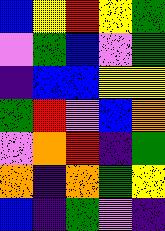[["blue", "yellow", "red", "yellow", "green"], ["violet", "green", "blue", "violet", "green"], ["indigo", "blue", "blue", "yellow", "yellow"], ["green", "red", "violet", "blue", "orange"], ["violet", "orange", "red", "indigo", "green"], ["orange", "indigo", "orange", "green", "yellow"], ["blue", "indigo", "green", "violet", "indigo"]]